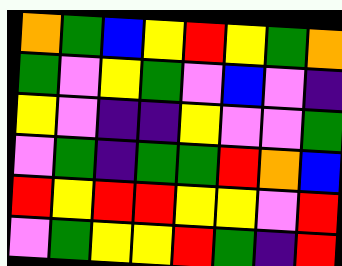[["orange", "green", "blue", "yellow", "red", "yellow", "green", "orange"], ["green", "violet", "yellow", "green", "violet", "blue", "violet", "indigo"], ["yellow", "violet", "indigo", "indigo", "yellow", "violet", "violet", "green"], ["violet", "green", "indigo", "green", "green", "red", "orange", "blue"], ["red", "yellow", "red", "red", "yellow", "yellow", "violet", "red"], ["violet", "green", "yellow", "yellow", "red", "green", "indigo", "red"]]